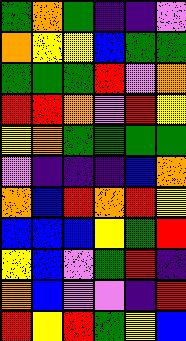[["green", "orange", "green", "indigo", "indigo", "violet"], ["orange", "yellow", "yellow", "blue", "green", "green"], ["green", "green", "green", "red", "violet", "orange"], ["red", "red", "orange", "violet", "red", "yellow"], ["yellow", "orange", "green", "green", "green", "green"], ["violet", "indigo", "indigo", "indigo", "blue", "orange"], ["orange", "blue", "red", "orange", "red", "yellow"], ["blue", "blue", "blue", "yellow", "green", "red"], ["yellow", "blue", "violet", "green", "red", "indigo"], ["orange", "blue", "violet", "violet", "indigo", "red"], ["red", "yellow", "red", "green", "yellow", "blue"]]